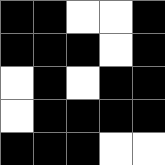[["black", "black", "white", "white", "black"], ["black", "black", "black", "white", "black"], ["white", "black", "white", "black", "black"], ["white", "black", "black", "black", "black"], ["black", "black", "black", "white", "white"]]